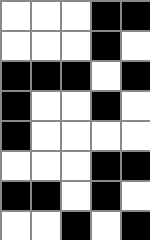[["white", "white", "white", "black", "black"], ["white", "white", "white", "black", "white"], ["black", "black", "black", "white", "black"], ["black", "white", "white", "black", "white"], ["black", "white", "white", "white", "white"], ["white", "white", "white", "black", "black"], ["black", "black", "white", "black", "white"], ["white", "white", "black", "white", "black"]]